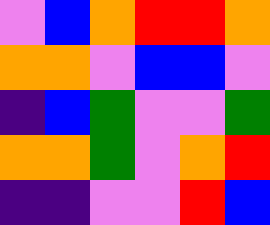[["violet", "blue", "orange", "red", "red", "orange"], ["orange", "orange", "violet", "blue", "blue", "violet"], ["indigo", "blue", "green", "violet", "violet", "green"], ["orange", "orange", "green", "violet", "orange", "red"], ["indigo", "indigo", "violet", "violet", "red", "blue"]]